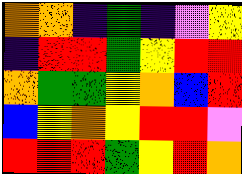[["orange", "orange", "indigo", "green", "indigo", "violet", "yellow"], ["indigo", "red", "red", "green", "yellow", "red", "red"], ["orange", "green", "green", "yellow", "orange", "blue", "red"], ["blue", "yellow", "orange", "yellow", "red", "red", "violet"], ["red", "red", "red", "green", "yellow", "red", "orange"]]